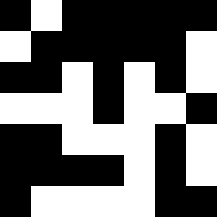[["black", "white", "black", "black", "black", "black", "black"], ["white", "black", "black", "black", "black", "black", "white"], ["black", "black", "white", "black", "white", "black", "white"], ["white", "white", "white", "black", "white", "white", "black"], ["black", "black", "white", "white", "white", "black", "white"], ["black", "black", "black", "black", "white", "black", "white"], ["black", "white", "white", "white", "white", "black", "black"]]